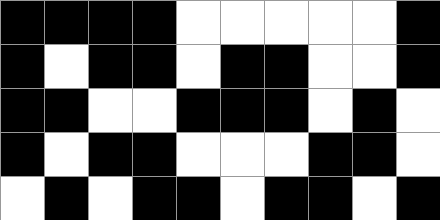[["black", "black", "black", "black", "white", "white", "white", "white", "white", "black"], ["black", "white", "black", "black", "white", "black", "black", "white", "white", "black"], ["black", "black", "white", "white", "black", "black", "black", "white", "black", "white"], ["black", "white", "black", "black", "white", "white", "white", "black", "black", "white"], ["white", "black", "white", "black", "black", "white", "black", "black", "white", "black"]]